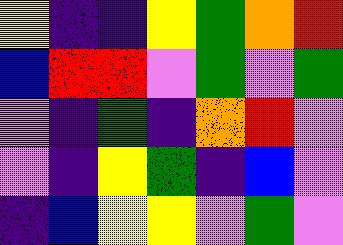[["yellow", "indigo", "indigo", "yellow", "green", "orange", "red"], ["blue", "red", "red", "violet", "green", "violet", "green"], ["violet", "indigo", "green", "indigo", "orange", "red", "violet"], ["violet", "indigo", "yellow", "green", "indigo", "blue", "violet"], ["indigo", "blue", "yellow", "yellow", "violet", "green", "violet"]]